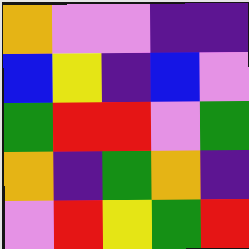[["orange", "violet", "violet", "indigo", "indigo"], ["blue", "yellow", "indigo", "blue", "violet"], ["green", "red", "red", "violet", "green"], ["orange", "indigo", "green", "orange", "indigo"], ["violet", "red", "yellow", "green", "red"]]